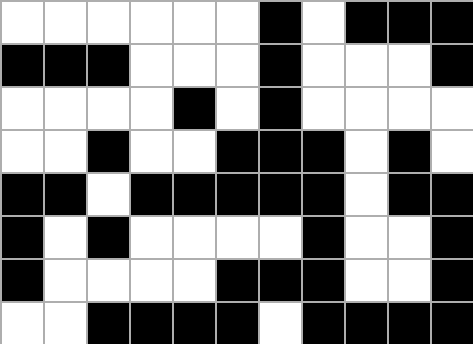[["white", "white", "white", "white", "white", "white", "black", "white", "black", "black", "black"], ["black", "black", "black", "white", "white", "white", "black", "white", "white", "white", "black"], ["white", "white", "white", "white", "black", "white", "black", "white", "white", "white", "white"], ["white", "white", "black", "white", "white", "black", "black", "black", "white", "black", "white"], ["black", "black", "white", "black", "black", "black", "black", "black", "white", "black", "black"], ["black", "white", "black", "white", "white", "white", "white", "black", "white", "white", "black"], ["black", "white", "white", "white", "white", "black", "black", "black", "white", "white", "black"], ["white", "white", "black", "black", "black", "black", "white", "black", "black", "black", "black"]]